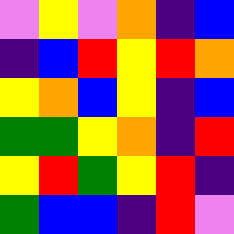[["violet", "yellow", "violet", "orange", "indigo", "blue"], ["indigo", "blue", "red", "yellow", "red", "orange"], ["yellow", "orange", "blue", "yellow", "indigo", "blue"], ["green", "green", "yellow", "orange", "indigo", "red"], ["yellow", "red", "green", "yellow", "red", "indigo"], ["green", "blue", "blue", "indigo", "red", "violet"]]